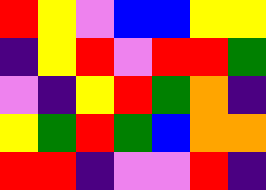[["red", "yellow", "violet", "blue", "blue", "yellow", "yellow"], ["indigo", "yellow", "red", "violet", "red", "red", "green"], ["violet", "indigo", "yellow", "red", "green", "orange", "indigo"], ["yellow", "green", "red", "green", "blue", "orange", "orange"], ["red", "red", "indigo", "violet", "violet", "red", "indigo"]]